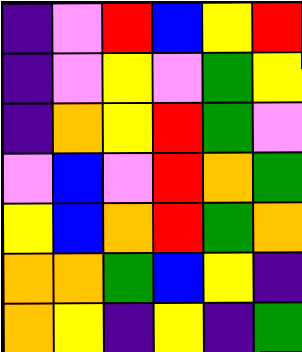[["indigo", "violet", "red", "blue", "yellow", "red"], ["indigo", "violet", "yellow", "violet", "green", "yellow"], ["indigo", "orange", "yellow", "red", "green", "violet"], ["violet", "blue", "violet", "red", "orange", "green"], ["yellow", "blue", "orange", "red", "green", "orange"], ["orange", "orange", "green", "blue", "yellow", "indigo"], ["orange", "yellow", "indigo", "yellow", "indigo", "green"]]